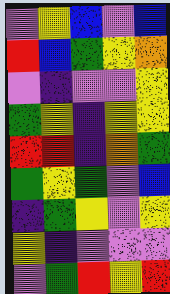[["violet", "yellow", "blue", "violet", "blue"], ["red", "blue", "green", "yellow", "orange"], ["violet", "indigo", "violet", "violet", "yellow"], ["green", "yellow", "indigo", "yellow", "yellow"], ["red", "red", "indigo", "orange", "green"], ["green", "yellow", "green", "violet", "blue"], ["indigo", "green", "yellow", "violet", "yellow"], ["yellow", "indigo", "violet", "violet", "violet"], ["violet", "green", "red", "yellow", "red"]]